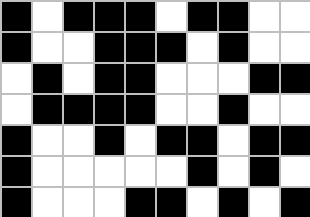[["black", "white", "black", "black", "black", "white", "black", "black", "white", "white"], ["black", "white", "white", "black", "black", "black", "white", "black", "white", "white"], ["white", "black", "white", "black", "black", "white", "white", "white", "black", "black"], ["white", "black", "black", "black", "black", "white", "white", "black", "white", "white"], ["black", "white", "white", "black", "white", "black", "black", "white", "black", "black"], ["black", "white", "white", "white", "white", "white", "black", "white", "black", "white"], ["black", "white", "white", "white", "black", "black", "white", "black", "white", "black"]]